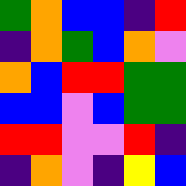[["green", "orange", "blue", "blue", "indigo", "red"], ["indigo", "orange", "green", "blue", "orange", "violet"], ["orange", "blue", "red", "red", "green", "green"], ["blue", "blue", "violet", "blue", "green", "green"], ["red", "red", "violet", "violet", "red", "indigo"], ["indigo", "orange", "violet", "indigo", "yellow", "blue"]]